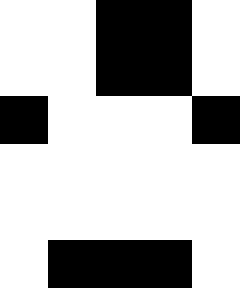[["white", "white", "black", "black", "white"], ["white", "white", "black", "black", "white"], ["black", "white", "white", "white", "black"], ["white", "white", "white", "white", "white"], ["white", "white", "white", "white", "white"], ["white", "black", "black", "black", "white"]]